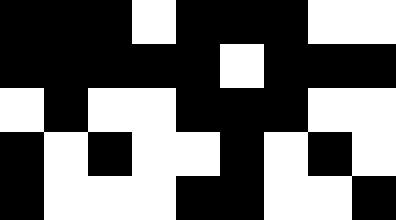[["black", "black", "black", "white", "black", "black", "black", "white", "white"], ["black", "black", "black", "black", "black", "white", "black", "black", "black"], ["white", "black", "white", "white", "black", "black", "black", "white", "white"], ["black", "white", "black", "white", "white", "black", "white", "black", "white"], ["black", "white", "white", "white", "black", "black", "white", "white", "black"]]